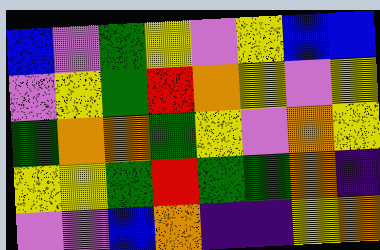[["blue", "violet", "green", "yellow", "violet", "yellow", "blue", "blue"], ["violet", "yellow", "green", "red", "orange", "yellow", "violet", "yellow"], ["green", "orange", "orange", "green", "yellow", "violet", "orange", "yellow"], ["yellow", "yellow", "green", "red", "green", "green", "orange", "indigo"], ["violet", "violet", "blue", "orange", "indigo", "indigo", "yellow", "orange"]]